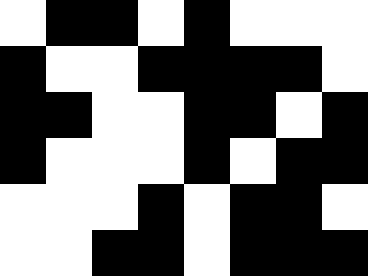[["white", "black", "black", "white", "black", "white", "white", "white"], ["black", "white", "white", "black", "black", "black", "black", "white"], ["black", "black", "white", "white", "black", "black", "white", "black"], ["black", "white", "white", "white", "black", "white", "black", "black"], ["white", "white", "white", "black", "white", "black", "black", "white"], ["white", "white", "black", "black", "white", "black", "black", "black"]]